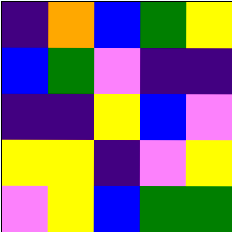[["indigo", "orange", "blue", "green", "yellow"], ["blue", "green", "violet", "indigo", "indigo"], ["indigo", "indigo", "yellow", "blue", "violet"], ["yellow", "yellow", "indigo", "violet", "yellow"], ["violet", "yellow", "blue", "green", "green"]]